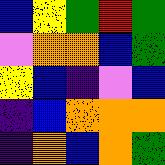[["blue", "yellow", "green", "red", "green"], ["violet", "orange", "orange", "blue", "green"], ["yellow", "blue", "indigo", "violet", "blue"], ["indigo", "blue", "orange", "orange", "orange"], ["indigo", "orange", "blue", "orange", "green"]]